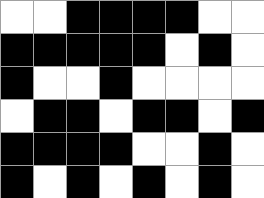[["white", "white", "black", "black", "black", "black", "white", "white"], ["black", "black", "black", "black", "black", "white", "black", "white"], ["black", "white", "white", "black", "white", "white", "white", "white"], ["white", "black", "black", "white", "black", "black", "white", "black"], ["black", "black", "black", "black", "white", "white", "black", "white"], ["black", "white", "black", "white", "black", "white", "black", "white"]]